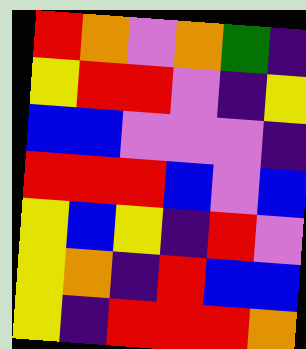[["red", "orange", "violet", "orange", "green", "indigo"], ["yellow", "red", "red", "violet", "indigo", "yellow"], ["blue", "blue", "violet", "violet", "violet", "indigo"], ["red", "red", "red", "blue", "violet", "blue"], ["yellow", "blue", "yellow", "indigo", "red", "violet"], ["yellow", "orange", "indigo", "red", "blue", "blue"], ["yellow", "indigo", "red", "red", "red", "orange"]]